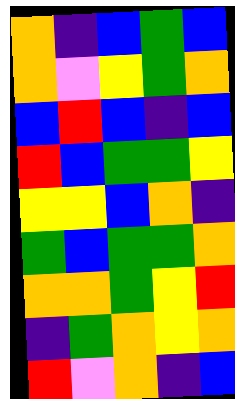[["orange", "indigo", "blue", "green", "blue"], ["orange", "violet", "yellow", "green", "orange"], ["blue", "red", "blue", "indigo", "blue"], ["red", "blue", "green", "green", "yellow"], ["yellow", "yellow", "blue", "orange", "indigo"], ["green", "blue", "green", "green", "orange"], ["orange", "orange", "green", "yellow", "red"], ["indigo", "green", "orange", "yellow", "orange"], ["red", "violet", "orange", "indigo", "blue"]]